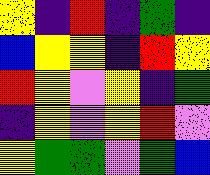[["yellow", "indigo", "red", "indigo", "green", "indigo"], ["blue", "yellow", "yellow", "indigo", "red", "yellow"], ["red", "yellow", "violet", "yellow", "indigo", "green"], ["indigo", "yellow", "violet", "yellow", "red", "violet"], ["yellow", "green", "green", "violet", "green", "blue"]]